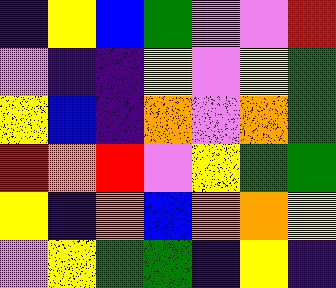[["indigo", "yellow", "blue", "green", "violet", "violet", "red"], ["violet", "indigo", "indigo", "yellow", "violet", "yellow", "green"], ["yellow", "blue", "indigo", "orange", "violet", "orange", "green"], ["red", "orange", "red", "violet", "yellow", "green", "green"], ["yellow", "indigo", "orange", "blue", "orange", "orange", "yellow"], ["violet", "yellow", "green", "green", "indigo", "yellow", "indigo"]]